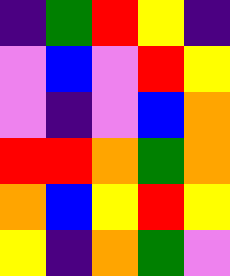[["indigo", "green", "red", "yellow", "indigo"], ["violet", "blue", "violet", "red", "yellow"], ["violet", "indigo", "violet", "blue", "orange"], ["red", "red", "orange", "green", "orange"], ["orange", "blue", "yellow", "red", "yellow"], ["yellow", "indigo", "orange", "green", "violet"]]